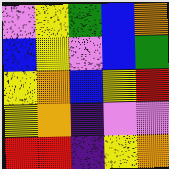[["violet", "yellow", "green", "blue", "orange"], ["blue", "yellow", "violet", "blue", "green"], ["yellow", "orange", "blue", "yellow", "red"], ["yellow", "orange", "indigo", "violet", "violet"], ["red", "red", "indigo", "yellow", "orange"]]